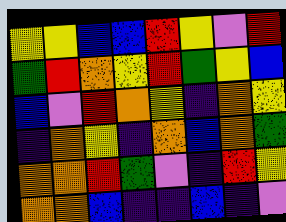[["yellow", "yellow", "blue", "blue", "red", "yellow", "violet", "red"], ["green", "red", "orange", "yellow", "red", "green", "yellow", "blue"], ["blue", "violet", "red", "orange", "yellow", "indigo", "orange", "yellow"], ["indigo", "orange", "yellow", "indigo", "orange", "blue", "orange", "green"], ["orange", "orange", "red", "green", "violet", "indigo", "red", "yellow"], ["orange", "orange", "blue", "indigo", "indigo", "blue", "indigo", "violet"]]